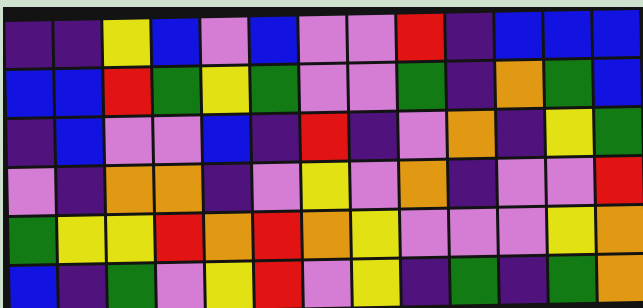[["indigo", "indigo", "yellow", "blue", "violet", "blue", "violet", "violet", "red", "indigo", "blue", "blue", "blue"], ["blue", "blue", "red", "green", "yellow", "green", "violet", "violet", "green", "indigo", "orange", "green", "blue"], ["indigo", "blue", "violet", "violet", "blue", "indigo", "red", "indigo", "violet", "orange", "indigo", "yellow", "green"], ["violet", "indigo", "orange", "orange", "indigo", "violet", "yellow", "violet", "orange", "indigo", "violet", "violet", "red"], ["green", "yellow", "yellow", "red", "orange", "red", "orange", "yellow", "violet", "violet", "violet", "yellow", "orange"], ["blue", "indigo", "green", "violet", "yellow", "red", "violet", "yellow", "indigo", "green", "indigo", "green", "orange"]]